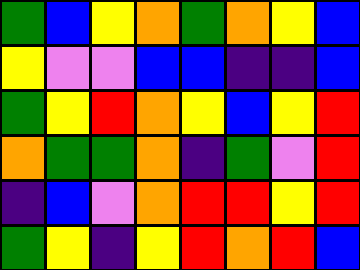[["green", "blue", "yellow", "orange", "green", "orange", "yellow", "blue"], ["yellow", "violet", "violet", "blue", "blue", "indigo", "indigo", "blue"], ["green", "yellow", "red", "orange", "yellow", "blue", "yellow", "red"], ["orange", "green", "green", "orange", "indigo", "green", "violet", "red"], ["indigo", "blue", "violet", "orange", "red", "red", "yellow", "red"], ["green", "yellow", "indigo", "yellow", "red", "orange", "red", "blue"]]